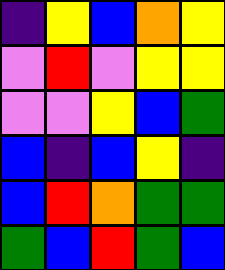[["indigo", "yellow", "blue", "orange", "yellow"], ["violet", "red", "violet", "yellow", "yellow"], ["violet", "violet", "yellow", "blue", "green"], ["blue", "indigo", "blue", "yellow", "indigo"], ["blue", "red", "orange", "green", "green"], ["green", "blue", "red", "green", "blue"]]